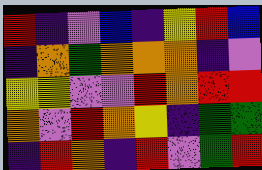[["red", "indigo", "violet", "blue", "indigo", "yellow", "red", "blue"], ["indigo", "orange", "green", "orange", "orange", "orange", "indigo", "violet"], ["yellow", "yellow", "violet", "violet", "red", "orange", "red", "red"], ["orange", "violet", "red", "orange", "yellow", "indigo", "green", "green"], ["indigo", "red", "orange", "indigo", "red", "violet", "green", "red"]]